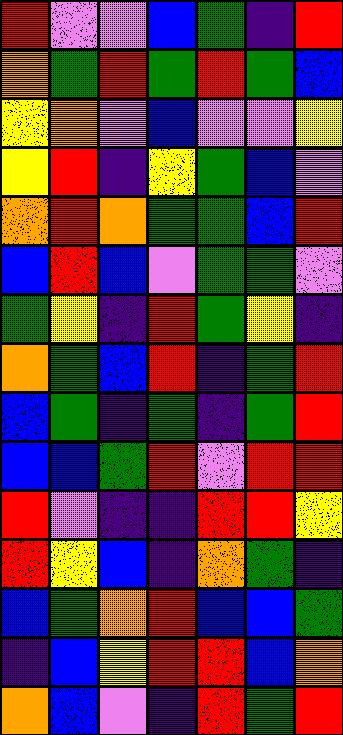[["red", "violet", "violet", "blue", "green", "indigo", "red"], ["orange", "green", "red", "green", "red", "green", "blue"], ["yellow", "orange", "violet", "blue", "violet", "violet", "yellow"], ["yellow", "red", "indigo", "yellow", "green", "blue", "violet"], ["orange", "red", "orange", "green", "green", "blue", "red"], ["blue", "red", "blue", "violet", "green", "green", "violet"], ["green", "yellow", "indigo", "red", "green", "yellow", "indigo"], ["orange", "green", "blue", "red", "indigo", "green", "red"], ["blue", "green", "indigo", "green", "indigo", "green", "red"], ["blue", "blue", "green", "red", "violet", "red", "red"], ["red", "violet", "indigo", "indigo", "red", "red", "yellow"], ["red", "yellow", "blue", "indigo", "orange", "green", "indigo"], ["blue", "green", "orange", "red", "blue", "blue", "green"], ["indigo", "blue", "yellow", "red", "red", "blue", "orange"], ["orange", "blue", "violet", "indigo", "red", "green", "red"]]